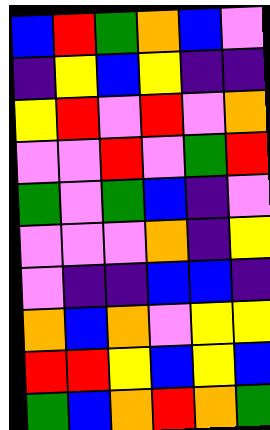[["blue", "red", "green", "orange", "blue", "violet"], ["indigo", "yellow", "blue", "yellow", "indigo", "indigo"], ["yellow", "red", "violet", "red", "violet", "orange"], ["violet", "violet", "red", "violet", "green", "red"], ["green", "violet", "green", "blue", "indigo", "violet"], ["violet", "violet", "violet", "orange", "indigo", "yellow"], ["violet", "indigo", "indigo", "blue", "blue", "indigo"], ["orange", "blue", "orange", "violet", "yellow", "yellow"], ["red", "red", "yellow", "blue", "yellow", "blue"], ["green", "blue", "orange", "red", "orange", "green"]]